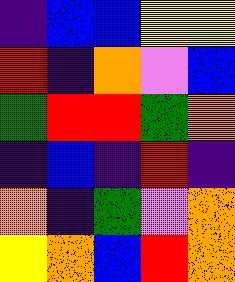[["indigo", "blue", "blue", "yellow", "yellow"], ["red", "indigo", "orange", "violet", "blue"], ["green", "red", "red", "green", "orange"], ["indigo", "blue", "indigo", "red", "indigo"], ["orange", "indigo", "green", "violet", "orange"], ["yellow", "orange", "blue", "red", "orange"]]